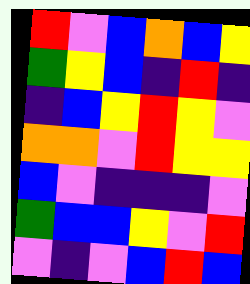[["red", "violet", "blue", "orange", "blue", "yellow"], ["green", "yellow", "blue", "indigo", "red", "indigo"], ["indigo", "blue", "yellow", "red", "yellow", "violet"], ["orange", "orange", "violet", "red", "yellow", "yellow"], ["blue", "violet", "indigo", "indigo", "indigo", "violet"], ["green", "blue", "blue", "yellow", "violet", "red"], ["violet", "indigo", "violet", "blue", "red", "blue"]]